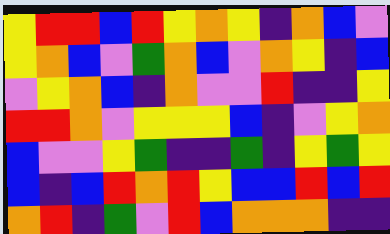[["yellow", "red", "red", "blue", "red", "yellow", "orange", "yellow", "indigo", "orange", "blue", "violet"], ["yellow", "orange", "blue", "violet", "green", "orange", "blue", "violet", "orange", "yellow", "indigo", "blue"], ["violet", "yellow", "orange", "blue", "indigo", "orange", "violet", "violet", "red", "indigo", "indigo", "yellow"], ["red", "red", "orange", "violet", "yellow", "yellow", "yellow", "blue", "indigo", "violet", "yellow", "orange"], ["blue", "violet", "violet", "yellow", "green", "indigo", "indigo", "green", "indigo", "yellow", "green", "yellow"], ["blue", "indigo", "blue", "red", "orange", "red", "yellow", "blue", "blue", "red", "blue", "red"], ["orange", "red", "indigo", "green", "violet", "red", "blue", "orange", "orange", "orange", "indigo", "indigo"]]